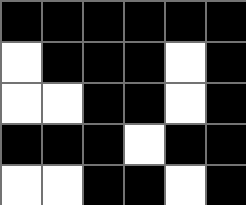[["black", "black", "black", "black", "black", "black"], ["white", "black", "black", "black", "white", "black"], ["white", "white", "black", "black", "white", "black"], ["black", "black", "black", "white", "black", "black"], ["white", "white", "black", "black", "white", "black"]]